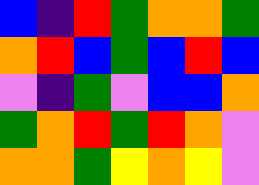[["blue", "indigo", "red", "green", "orange", "orange", "green"], ["orange", "red", "blue", "green", "blue", "red", "blue"], ["violet", "indigo", "green", "violet", "blue", "blue", "orange"], ["green", "orange", "red", "green", "red", "orange", "violet"], ["orange", "orange", "green", "yellow", "orange", "yellow", "violet"]]